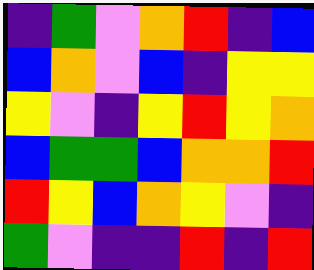[["indigo", "green", "violet", "orange", "red", "indigo", "blue"], ["blue", "orange", "violet", "blue", "indigo", "yellow", "yellow"], ["yellow", "violet", "indigo", "yellow", "red", "yellow", "orange"], ["blue", "green", "green", "blue", "orange", "orange", "red"], ["red", "yellow", "blue", "orange", "yellow", "violet", "indigo"], ["green", "violet", "indigo", "indigo", "red", "indigo", "red"]]